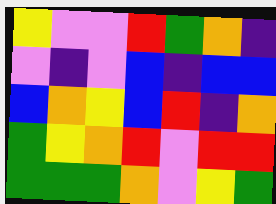[["yellow", "violet", "violet", "red", "green", "orange", "indigo"], ["violet", "indigo", "violet", "blue", "indigo", "blue", "blue"], ["blue", "orange", "yellow", "blue", "red", "indigo", "orange"], ["green", "yellow", "orange", "red", "violet", "red", "red"], ["green", "green", "green", "orange", "violet", "yellow", "green"]]